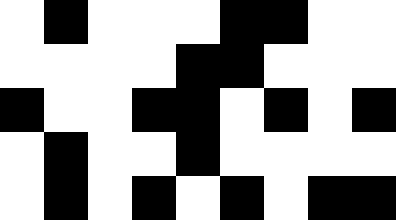[["white", "black", "white", "white", "white", "black", "black", "white", "white"], ["white", "white", "white", "white", "black", "black", "white", "white", "white"], ["black", "white", "white", "black", "black", "white", "black", "white", "black"], ["white", "black", "white", "white", "black", "white", "white", "white", "white"], ["white", "black", "white", "black", "white", "black", "white", "black", "black"]]